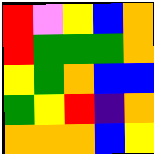[["red", "violet", "yellow", "blue", "orange"], ["red", "green", "green", "green", "orange"], ["yellow", "green", "orange", "blue", "blue"], ["green", "yellow", "red", "indigo", "orange"], ["orange", "orange", "orange", "blue", "yellow"]]